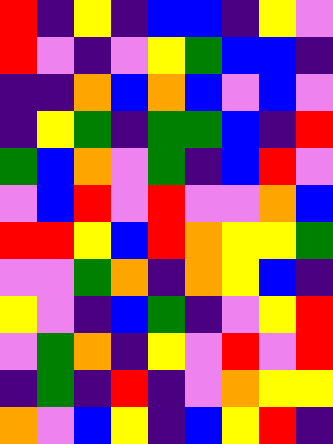[["red", "indigo", "yellow", "indigo", "blue", "blue", "indigo", "yellow", "violet"], ["red", "violet", "indigo", "violet", "yellow", "green", "blue", "blue", "indigo"], ["indigo", "indigo", "orange", "blue", "orange", "blue", "violet", "blue", "violet"], ["indigo", "yellow", "green", "indigo", "green", "green", "blue", "indigo", "red"], ["green", "blue", "orange", "violet", "green", "indigo", "blue", "red", "violet"], ["violet", "blue", "red", "violet", "red", "violet", "violet", "orange", "blue"], ["red", "red", "yellow", "blue", "red", "orange", "yellow", "yellow", "green"], ["violet", "violet", "green", "orange", "indigo", "orange", "yellow", "blue", "indigo"], ["yellow", "violet", "indigo", "blue", "green", "indigo", "violet", "yellow", "red"], ["violet", "green", "orange", "indigo", "yellow", "violet", "red", "violet", "red"], ["indigo", "green", "indigo", "red", "indigo", "violet", "orange", "yellow", "yellow"], ["orange", "violet", "blue", "yellow", "indigo", "blue", "yellow", "red", "indigo"]]